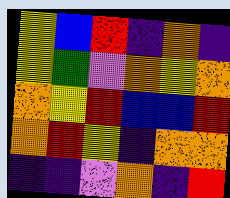[["yellow", "blue", "red", "indigo", "orange", "indigo"], ["yellow", "green", "violet", "orange", "yellow", "orange"], ["orange", "yellow", "red", "blue", "blue", "red"], ["orange", "red", "yellow", "indigo", "orange", "orange"], ["indigo", "indigo", "violet", "orange", "indigo", "red"]]